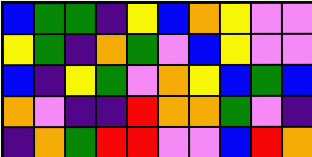[["blue", "green", "green", "indigo", "yellow", "blue", "orange", "yellow", "violet", "violet"], ["yellow", "green", "indigo", "orange", "green", "violet", "blue", "yellow", "violet", "violet"], ["blue", "indigo", "yellow", "green", "violet", "orange", "yellow", "blue", "green", "blue"], ["orange", "violet", "indigo", "indigo", "red", "orange", "orange", "green", "violet", "indigo"], ["indigo", "orange", "green", "red", "red", "violet", "violet", "blue", "red", "orange"]]